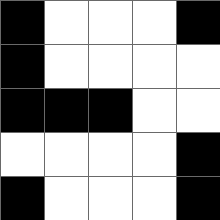[["black", "white", "white", "white", "black"], ["black", "white", "white", "white", "white"], ["black", "black", "black", "white", "white"], ["white", "white", "white", "white", "black"], ["black", "white", "white", "white", "black"]]